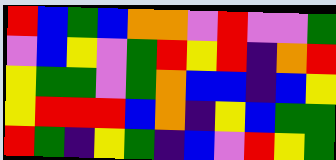[["red", "blue", "green", "blue", "orange", "orange", "violet", "red", "violet", "violet", "green"], ["violet", "blue", "yellow", "violet", "green", "red", "yellow", "red", "indigo", "orange", "red"], ["yellow", "green", "green", "violet", "green", "orange", "blue", "blue", "indigo", "blue", "yellow"], ["yellow", "red", "red", "red", "blue", "orange", "indigo", "yellow", "blue", "green", "green"], ["red", "green", "indigo", "yellow", "green", "indigo", "blue", "violet", "red", "yellow", "green"]]